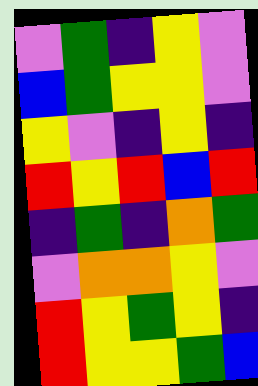[["violet", "green", "indigo", "yellow", "violet"], ["blue", "green", "yellow", "yellow", "violet"], ["yellow", "violet", "indigo", "yellow", "indigo"], ["red", "yellow", "red", "blue", "red"], ["indigo", "green", "indigo", "orange", "green"], ["violet", "orange", "orange", "yellow", "violet"], ["red", "yellow", "green", "yellow", "indigo"], ["red", "yellow", "yellow", "green", "blue"]]